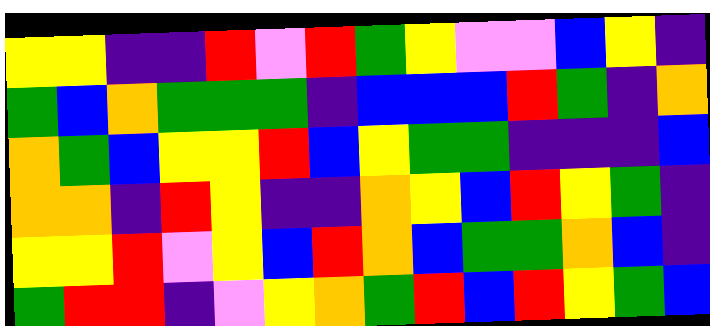[["yellow", "yellow", "indigo", "indigo", "red", "violet", "red", "green", "yellow", "violet", "violet", "blue", "yellow", "indigo"], ["green", "blue", "orange", "green", "green", "green", "indigo", "blue", "blue", "blue", "red", "green", "indigo", "orange"], ["orange", "green", "blue", "yellow", "yellow", "red", "blue", "yellow", "green", "green", "indigo", "indigo", "indigo", "blue"], ["orange", "orange", "indigo", "red", "yellow", "indigo", "indigo", "orange", "yellow", "blue", "red", "yellow", "green", "indigo"], ["yellow", "yellow", "red", "violet", "yellow", "blue", "red", "orange", "blue", "green", "green", "orange", "blue", "indigo"], ["green", "red", "red", "indigo", "violet", "yellow", "orange", "green", "red", "blue", "red", "yellow", "green", "blue"]]